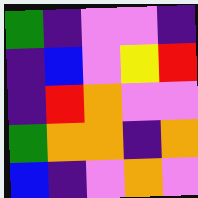[["green", "indigo", "violet", "violet", "indigo"], ["indigo", "blue", "violet", "yellow", "red"], ["indigo", "red", "orange", "violet", "violet"], ["green", "orange", "orange", "indigo", "orange"], ["blue", "indigo", "violet", "orange", "violet"]]